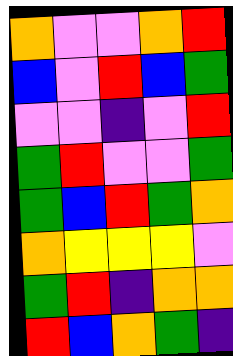[["orange", "violet", "violet", "orange", "red"], ["blue", "violet", "red", "blue", "green"], ["violet", "violet", "indigo", "violet", "red"], ["green", "red", "violet", "violet", "green"], ["green", "blue", "red", "green", "orange"], ["orange", "yellow", "yellow", "yellow", "violet"], ["green", "red", "indigo", "orange", "orange"], ["red", "blue", "orange", "green", "indigo"]]